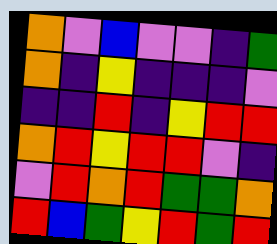[["orange", "violet", "blue", "violet", "violet", "indigo", "green"], ["orange", "indigo", "yellow", "indigo", "indigo", "indigo", "violet"], ["indigo", "indigo", "red", "indigo", "yellow", "red", "red"], ["orange", "red", "yellow", "red", "red", "violet", "indigo"], ["violet", "red", "orange", "red", "green", "green", "orange"], ["red", "blue", "green", "yellow", "red", "green", "red"]]